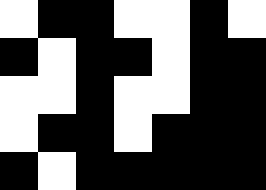[["white", "black", "black", "white", "white", "black", "white"], ["black", "white", "black", "black", "white", "black", "black"], ["white", "white", "black", "white", "white", "black", "black"], ["white", "black", "black", "white", "black", "black", "black"], ["black", "white", "black", "black", "black", "black", "black"]]